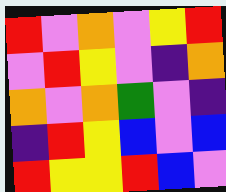[["red", "violet", "orange", "violet", "yellow", "red"], ["violet", "red", "yellow", "violet", "indigo", "orange"], ["orange", "violet", "orange", "green", "violet", "indigo"], ["indigo", "red", "yellow", "blue", "violet", "blue"], ["red", "yellow", "yellow", "red", "blue", "violet"]]